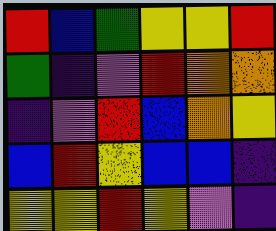[["red", "blue", "green", "yellow", "yellow", "red"], ["green", "indigo", "violet", "red", "orange", "orange"], ["indigo", "violet", "red", "blue", "orange", "yellow"], ["blue", "red", "yellow", "blue", "blue", "indigo"], ["yellow", "yellow", "red", "yellow", "violet", "indigo"]]